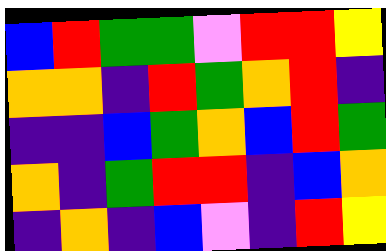[["blue", "red", "green", "green", "violet", "red", "red", "yellow"], ["orange", "orange", "indigo", "red", "green", "orange", "red", "indigo"], ["indigo", "indigo", "blue", "green", "orange", "blue", "red", "green"], ["orange", "indigo", "green", "red", "red", "indigo", "blue", "orange"], ["indigo", "orange", "indigo", "blue", "violet", "indigo", "red", "yellow"]]